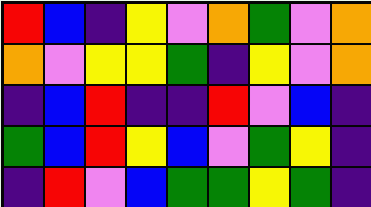[["red", "blue", "indigo", "yellow", "violet", "orange", "green", "violet", "orange"], ["orange", "violet", "yellow", "yellow", "green", "indigo", "yellow", "violet", "orange"], ["indigo", "blue", "red", "indigo", "indigo", "red", "violet", "blue", "indigo"], ["green", "blue", "red", "yellow", "blue", "violet", "green", "yellow", "indigo"], ["indigo", "red", "violet", "blue", "green", "green", "yellow", "green", "indigo"]]